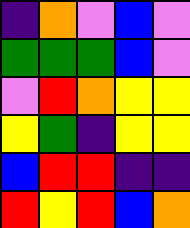[["indigo", "orange", "violet", "blue", "violet"], ["green", "green", "green", "blue", "violet"], ["violet", "red", "orange", "yellow", "yellow"], ["yellow", "green", "indigo", "yellow", "yellow"], ["blue", "red", "red", "indigo", "indigo"], ["red", "yellow", "red", "blue", "orange"]]